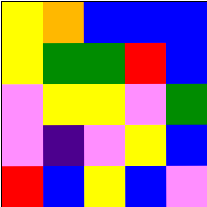[["yellow", "orange", "blue", "blue", "blue"], ["yellow", "green", "green", "red", "blue"], ["violet", "yellow", "yellow", "violet", "green"], ["violet", "indigo", "violet", "yellow", "blue"], ["red", "blue", "yellow", "blue", "violet"]]